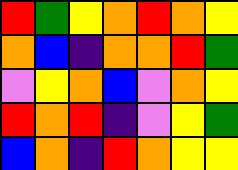[["red", "green", "yellow", "orange", "red", "orange", "yellow"], ["orange", "blue", "indigo", "orange", "orange", "red", "green"], ["violet", "yellow", "orange", "blue", "violet", "orange", "yellow"], ["red", "orange", "red", "indigo", "violet", "yellow", "green"], ["blue", "orange", "indigo", "red", "orange", "yellow", "yellow"]]